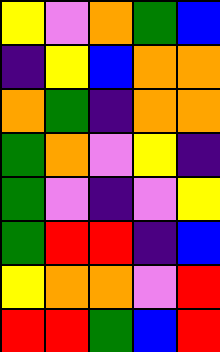[["yellow", "violet", "orange", "green", "blue"], ["indigo", "yellow", "blue", "orange", "orange"], ["orange", "green", "indigo", "orange", "orange"], ["green", "orange", "violet", "yellow", "indigo"], ["green", "violet", "indigo", "violet", "yellow"], ["green", "red", "red", "indigo", "blue"], ["yellow", "orange", "orange", "violet", "red"], ["red", "red", "green", "blue", "red"]]